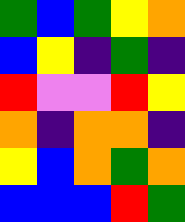[["green", "blue", "green", "yellow", "orange"], ["blue", "yellow", "indigo", "green", "indigo"], ["red", "violet", "violet", "red", "yellow"], ["orange", "indigo", "orange", "orange", "indigo"], ["yellow", "blue", "orange", "green", "orange"], ["blue", "blue", "blue", "red", "green"]]